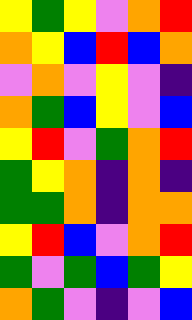[["yellow", "green", "yellow", "violet", "orange", "red"], ["orange", "yellow", "blue", "red", "blue", "orange"], ["violet", "orange", "violet", "yellow", "violet", "indigo"], ["orange", "green", "blue", "yellow", "violet", "blue"], ["yellow", "red", "violet", "green", "orange", "red"], ["green", "yellow", "orange", "indigo", "orange", "indigo"], ["green", "green", "orange", "indigo", "orange", "orange"], ["yellow", "red", "blue", "violet", "orange", "red"], ["green", "violet", "green", "blue", "green", "yellow"], ["orange", "green", "violet", "indigo", "violet", "blue"]]